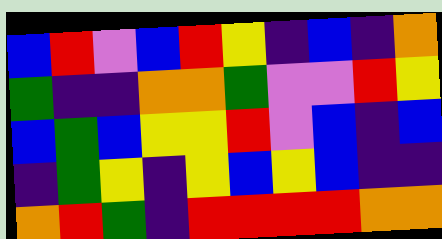[["blue", "red", "violet", "blue", "red", "yellow", "indigo", "blue", "indigo", "orange"], ["green", "indigo", "indigo", "orange", "orange", "green", "violet", "violet", "red", "yellow"], ["blue", "green", "blue", "yellow", "yellow", "red", "violet", "blue", "indigo", "blue"], ["indigo", "green", "yellow", "indigo", "yellow", "blue", "yellow", "blue", "indigo", "indigo"], ["orange", "red", "green", "indigo", "red", "red", "red", "red", "orange", "orange"]]